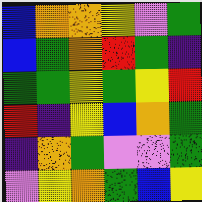[["blue", "orange", "orange", "yellow", "violet", "green"], ["blue", "green", "orange", "red", "green", "indigo"], ["green", "green", "yellow", "green", "yellow", "red"], ["red", "indigo", "yellow", "blue", "orange", "green"], ["indigo", "orange", "green", "violet", "violet", "green"], ["violet", "yellow", "orange", "green", "blue", "yellow"]]